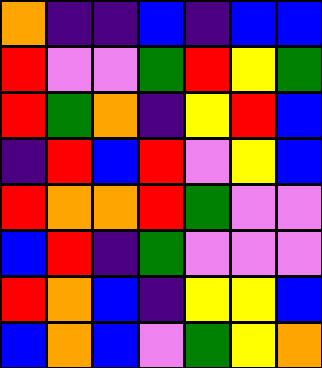[["orange", "indigo", "indigo", "blue", "indigo", "blue", "blue"], ["red", "violet", "violet", "green", "red", "yellow", "green"], ["red", "green", "orange", "indigo", "yellow", "red", "blue"], ["indigo", "red", "blue", "red", "violet", "yellow", "blue"], ["red", "orange", "orange", "red", "green", "violet", "violet"], ["blue", "red", "indigo", "green", "violet", "violet", "violet"], ["red", "orange", "blue", "indigo", "yellow", "yellow", "blue"], ["blue", "orange", "blue", "violet", "green", "yellow", "orange"]]